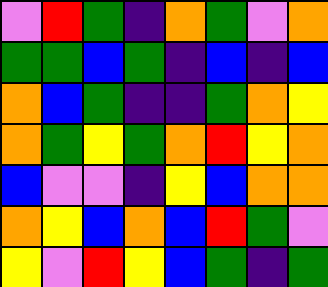[["violet", "red", "green", "indigo", "orange", "green", "violet", "orange"], ["green", "green", "blue", "green", "indigo", "blue", "indigo", "blue"], ["orange", "blue", "green", "indigo", "indigo", "green", "orange", "yellow"], ["orange", "green", "yellow", "green", "orange", "red", "yellow", "orange"], ["blue", "violet", "violet", "indigo", "yellow", "blue", "orange", "orange"], ["orange", "yellow", "blue", "orange", "blue", "red", "green", "violet"], ["yellow", "violet", "red", "yellow", "blue", "green", "indigo", "green"]]